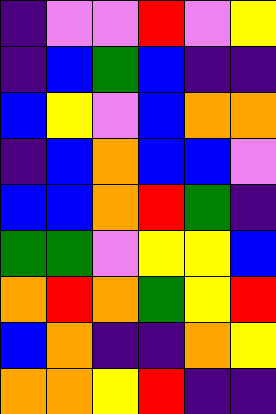[["indigo", "violet", "violet", "red", "violet", "yellow"], ["indigo", "blue", "green", "blue", "indigo", "indigo"], ["blue", "yellow", "violet", "blue", "orange", "orange"], ["indigo", "blue", "orange", "blue", "blue", "violet"], ["blue", "blue", "orange", "red", "green", "indigo"], ["green", "green", "violet", "yellow", "yellow", "blue"], ["orange", "red", "orange", "green", "yellow", "red"], ["blue", "orange", "indigo", "indigo", "orange", "yellow"], ["orange", "orange", "yellow", "red", "indigo", "indigo"]]